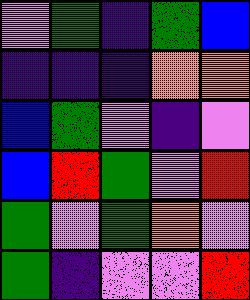[["violet", "green", "indigo", "green", "blue"], ["indigo", "indigo", "indigo", "orange", "orange"], ["blue", "green", "violet", "indigo", "violet"], ["blue", "red", "green", "violet", "red"], ["green", "violet", "green", "orange", "violet"], ["green", "indigo", "violet", "violet", "red"]]